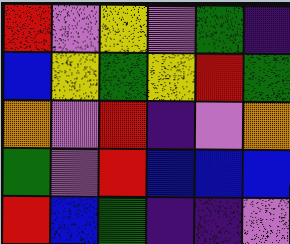[["red", "violet", "yellow", "violet", "green", "indigo"], ["blue", "yellow", "green", "yellow", "red", "green"], ["orange", "violet", "red", "indigo", "violet", "orange"], ["green", "violet", "red", "blue", "blue", "blue"], ["red", "blue", "green", "indigo", "indigo", "violet"]]